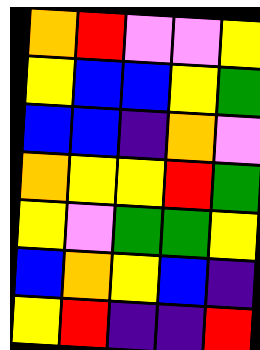[["orange", "red", "violet", "violet", "yellow"], ["yellow", "blue", "blue", "yellow", "green"], ["blue", "blue", "indigo", "orange", "violet"], ["orange", "yellow", "yellow", "red", "green"], ["yellow", "violet", "green", "green", "yellow"], ["blue", "orange", "yellow", "blue", "indigo"], ["yellow", "red", "indigo", "indigo", "red"]]